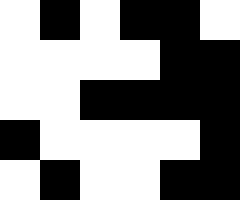[["white", "black", "white", "black", "black", "white"], ["white", "white", "white", "white", "black", "black"], ["white", "white", "black", "black", "black", "black"], ["black", "white", "white", "white", "white", "black"], ["white", "black", "white", "white", "black", "black"]]